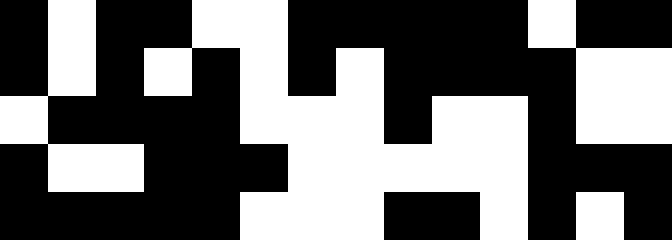[["black", "white", "black", "black", "white", "white", "black", "black", "black", "black", "black", "white", "black", "black"], ["black", "white", "black", "white", "black", "white", "black", "white", "black", "black", "black", "black", "white", "white"], ["white", "black", "black", "black", "black", "white", "white", "white", "black", "white", "white", "black", "white", "white"], ["black", "white", "white", "black", "black", "black", "white", "white", "white", "white", "white", "black", "black", "black"], ["black", "black", "black", "black", "black", "white", "white", "white", "black", "black", "white", "black", "white", "black"]]